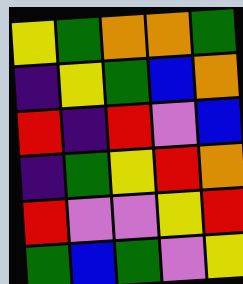[["yellow", "green", "orange", "orange", "green"], ["indigo", "yellow", "green", "blue", "orange"], ["red", "indigo", "red", "violet", "blue"], ["indigo", "green", "yellow", "red", "orange"], ["red", "violet", "violet", "yellow", "red"], ["green", "blue", "green", "violet", "yellow"]]